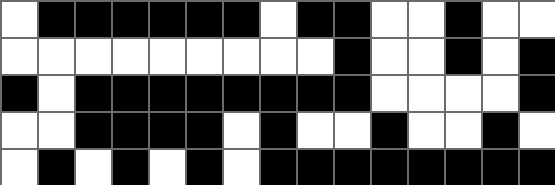[["white", "black", "black", "black", "black", "black", "black", "white", "black", "black", "white", "white", "black", "white", "white"], ["white", "white", "white", "white", "white", "white", "white", "white", "white", "black", "white", "white", "black", "white", "black"], ["black", "white", "black", "black", "black", "black", "black", "black", "black", "black", "white", "white", "white", "white", "black"], ["white", "white", "black", "black", "black", "black", "white", "black", "white", "white", "black", "white", "white", "black", "white"], ["white", "black", "white", "black", "white", "black", "white", "black", "black", "black", "black", "black", "black", "black", "black"]]